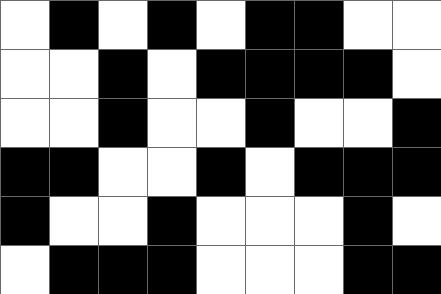[["white", "black", "white", "black", "white", "black", "black", "white", "white"], ["white", "white", "black", "white", "black", "black", "black", "black", "white"], ["white", "white", "black", "white", "white", "black", "white", "white", "black"], ["black", "black", "white", "white", "black", "white", "black", "black", "black"], ["black", "white", "white", "black", "white", "white", "white", "black", "white"], ["white", "black", "black", "black", "white", "white", "white", "black", "black"]]